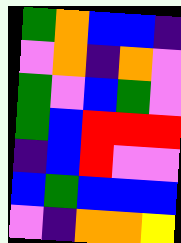[["green", "orange", "blue", "blue", "indigo"], ["violet", "orange", "indigo", "orange", "violet"], ["green", "violet", "blue", "green", "violet"], ["green", "blue", "red", "red", "red"], ["indigo", "blue", "red", "violet", "violet"], ["blue", "green", "blue", "blue", "blue"], ["violet", "indigo", "orange", "orange", "yellow"]]